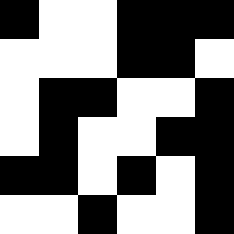[["black", "white", "white", "black", "black", "black"], ["white", "white", "white", "black", "black", "white"], ["white", "black", "black", "white", "white", "black"], ["white", "black", "white", "white", "black", "black"], ["black", "black", "white", "black", "white", "black"], ["white", "white", "black", "white", "white", "black"]]